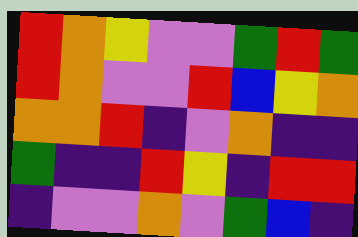[["red", "orange", "yellow", "violet", "violet", "green", "red", "green"], ["red", "orange", "violet", "violet", "red", "blue", "yellow", "orange"], ["orange", "orange", "red", "indigo", "violet", "orange", "indigo", "indigo"], ["green", "indigo", "indigo", "red", "yellow", "indigo", "red", "red"], ["indigo", "violet", "violet", "orange", "violet", "green", "blue", "indigo"]]